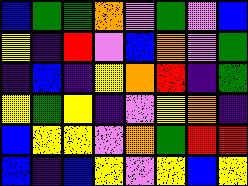[["blue", "green", "green", "orange", "violet", "green", "violet", "blue"], ["yellow", "indigo", "red", "violet", "blue", "orange", "violet", "green"], ["indigo", "blue", "indigo", "yellow", "orange", "red", "indigo", "green"], ["yellow", "green", "yellow", "indigo", "violet", "yellow", "orange", "indigo"], ["blue", "yellow", "yellow", "violet", "orange", "green", "red", "red"], ["blue", "indigo", "blue", "yellow", "violet", "yellow", "blue", "yellow"]]